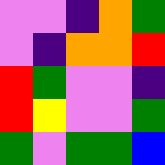[["violet", "violet", "indigo", "orange", "green"], ["violet", "indigo", "orange", "orange", "red"], ["red", "green", "violet", "violet", "indigo"], ["red", "yellow", "violet", "violet", "green"], ["green", "violet", "green", "green", "blue"]]